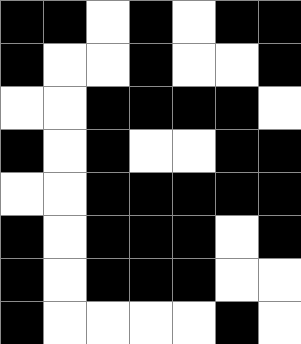[["black", "black", "white", "black", "white", "black", "black"], ["black", "white", "white", "black", "white", "white", "black"], ["white", "white", "black", "black", "black", "black", "white"], ["black", "white", "black", "white", "white", "black", "black"], ["white", "white", "black", "black", "black", "black", "black"], ["black", "white", "black", "black", "black", "white", "black"], ["black", "white", "black", "black", "black", "white", "white"], ["black", "white", "white", "white", "white", "black", "white"]]